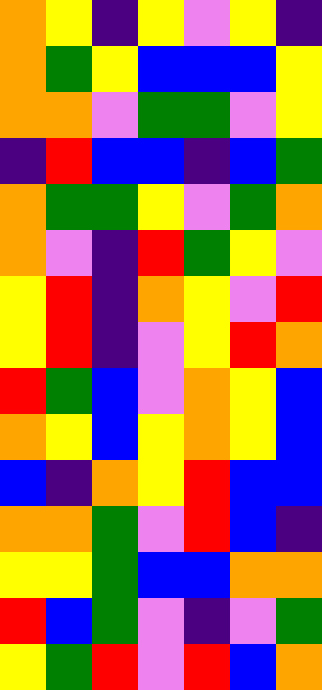[["orange", "yellow", "indigo", "yellow", "violet", "yellow", "indigo"], ["orange", "green", "yellow", "blue", "blue", "blue", "yellow"], ["orange", "orange", "violet", "green", "green", "violet", "yellow"], ["indigo", "red", "blue", "blue", "indigo", "blue", "green"], ["orange", "green", "green", "yellow", "violet", "green", "orange"], ["orange", "violet", "indigo", "red", "green", "yellow", "violet"], ["yellow", "red", "indigo", "orange", "yellow", "violet", "red"], ["yellow", "red", "indigo", "violet", "yellow", "red", "orange"], ["red", "green", "blue", "violet", "orange", "yellow", "blue"], ["orange", "yellow", "blue", "yellow", "orange", "yellow", "blue"], ["blue", "indigo", "orange", "yellow", "red", "blue", "blue"], ["orange", "orange", "green", "violet", "red", "blue", "indigo"], ["yellow", "yellow", "green", "blue", "blue", "orange", "orange"], ["red", "blue", "green", "violet", "indigo", "violet", "green"], ["yellow", "green", "red", "violet", "red", "blue", "orange"]]